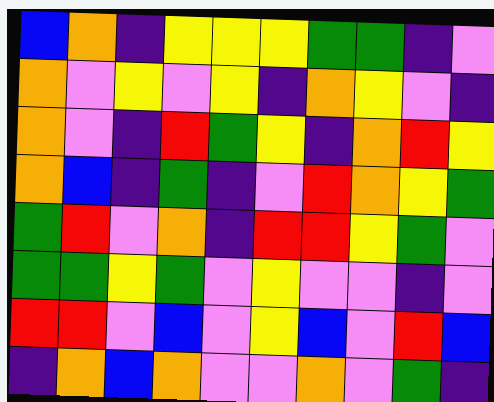[["blue", "orange", "indigo", "yellow", "yellow", "yellow", "green", "green", "indigo", "violet"], ["orange", "violet", "yellow", "violet", "yellow", "indigo", "orange", "yellow", "violet", "indigo"], ["orange", "violet", "indigo", "red", "green", "yellow", "indigo", "orange", "red", "yellow"], ["orange", "blue", "indigo", "green", "indigo", "violet", "red", "orange", "yellow", "green"], ["green", "red", "violet", "orange", "indigo", "red", "red", "yellow", "green", "violet"], ["green", "green", "yellow", "green", "violet", "yellow", "violet", "violet", "indigo", "violet"], ["red", "red", "violet", "blue", "violet", "yellow", "blue", "violet", "red", "blue"], ["indigo", "orange", "blue", "orange", "violet", "violet", "orange", "violet", "green", "indigo"]]